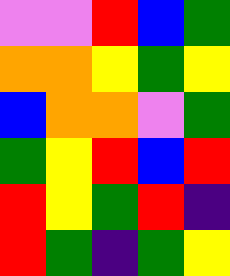[["violet", "violet", "red", "blue", "green"], ["orange", "orange", "yellow", "green", "yellow"], ["blue", "orange", "orange", "violet", "green"], ["green", "yellow", "red", "blue", "red"], ["red", "yellow", "green", "red", "indigo"], ["red", "green", "indigo", "green", "yellow"]]